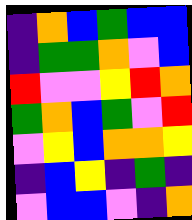[["indigo", "orange", "blue", "green", "blue", "blue"], ["indigo", "green", "green", "orange", "violet", "blue"], ["red", "violet", "violet", "yellow", "red", "orange"], ["green", "orange", "blue", "green", "violet", "red"], ["violet", "yellow", "blue", "orange", "orange", "yellow"], ["indigo", "blue", "yellow", "indigo", "green", "indigo"], ["violet", "blue", "blue", "violet", "indigo", "orange"]]